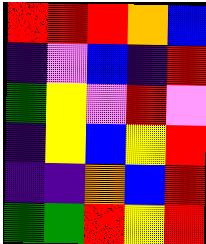[["red", "red", "red", "orange", "blue"], ["indigo", "violet", "blue", "indigo", "red"], ["green", "yellow", "violet", "red", "violet"], ["indigo", "yellow", "blue", "yellow", "red"], ["indigo", "indigo", "orange", "blue", "red"], ["green", "green", "red", "yellow", "red"]]